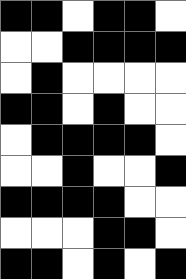[["black", "black", "white", "black", "black", "white"], ["white", "white", "black", "black", "black", "black"], ["white", "black", "white", "white", "white", "white"], ["black", "black", "white", "black", "white", "white"], ["white", "black", "black", "black", "black", "white"], ["white", "white", "black", "white", "white", "black"], ["black", "black", "black", "black", "white", "white"], ["white", "white", "white", "black", "black", "white"], ["black", "black", "white", "black", "white", "black"]]